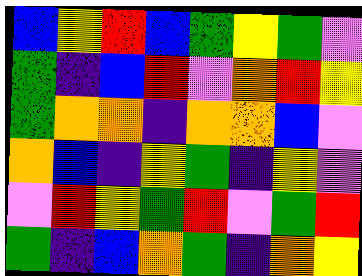[["blue", "yellow", "red", "blue", "green", "yellow", "green", "violet"], ["green", "indigo", "blue", "red", "violet", "orange", "red", "yellow"], ["green", "orange", "orange", "indigo", "orange", "orange", "blue", "violet"], ["orange", "blue", "indigo", "yellow", "green", "indigo", "yellow", "violet"], ["violet", "red", "yellow", "green", "red", "violet", "green", "red"], ["green", "indigo", "blue", "orange", "green", "indigo", "orange", "yellow"]]